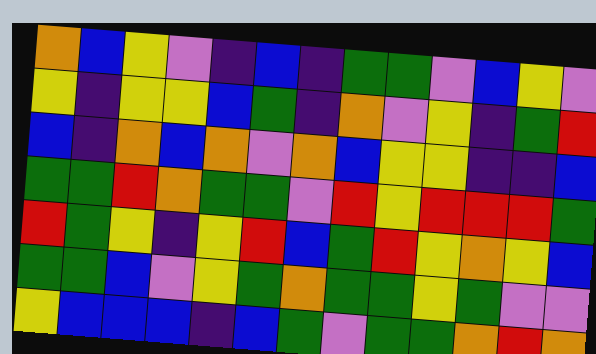[["orange", "blue", "yellow", "violet", "indigo", "blue", "indigo", "green", "green", "violet", "blue", "yellow", "violet"], ["yellow", "indigo", "yellow", "yellow", "blue", "green", "indigo", "orange", "violet", "yellow", "indigo", "green", "red"], ["blue", "indigo", "orange", "blue", "orange", "violet", "orange", "blue", "yellow", "yellow", "indigo", "indigo", "blue"], ["green", "green", "red", "orange", "green", "green", "violet", "red", "yellow", "red", "red", "red", "green"], ["red", "green", "yellow", "indigo", "yellow", "red", "blue", "green", "red", "yellow", "orange", "yellow", "blue"], ["green", "green", "blue", "violet", "yellow", "green", "orange", "green", "green", "yellow", "green", "violet", "violet"], ["yellow", "blue", "blue", "blue", "indigo", "blue", "green", "violet", "green", "green", "orange", "red", "orange"]]